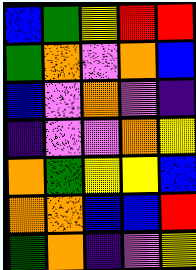[["blue", "green", "yellow", "red", "red"], ["green", "orange", "violet", "orange", "blue"], ["blue", "violet", "orange", "violet", "indigo"], ["indigo", "violet", "violet", "orange", "yellow"], ["orange", "green", "yellow", "yellow", "blue"], ["orange", "orange", "blue", "blue", "red"], ["green", "orange", "indigo", "violet", "yellow"]]